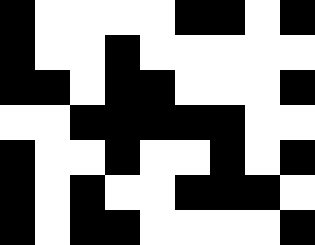[["black", "white", "white", "white", "white", "black", "black", "white", "black"], ["black", "white", "white", "black", "white", "white", "white", "white", "white"], ["black", "black", "white", "black", "black", "white", "white", "white", "black"], ["white", "white", "black", "black", "black", "black", "black", "white", "white"], ["black", "white", "white", "black", "white", "white", "black", "white", "black"], ["black", "white", "black", "white", "white", "black", "black", "black", "white"], ["black", "white", "black", "black", "white", "white", "white", "white", "black"]]